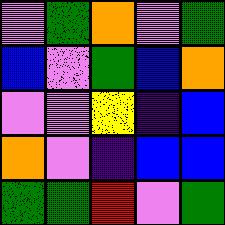[["violet", "green", "orange", "violet", "green"], ["blue", "violet", "green", "blue", "orange"], ["violet", "violet", "yellow", "indigo", "blue"], ["orange", "violet", "indigo", "blue", "blue"], ["green", "green", "red", "violet", "green"]]